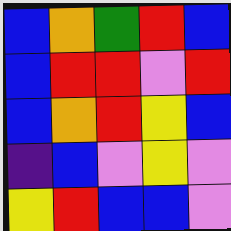[["blue", "orange", "green", "red", "blue"], ["blue", "red", "red", "violet", "red"], ["blue", "orange", "red", "yellow", "blue"], ["indigo", "blue", "violet", "yellow", "violet"], ["yellow", "red", "blue", "blue", "violet"]]